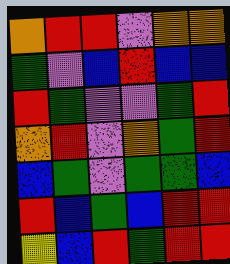[["orange", "red", "red", "violet", "orange", "orange"], ["green", "violet", "blue", "red", "blue", "blue"], ["red", "green", "violet", "violet", "green", "red"], ["orange", "red", "violet", "orange", "green", "red"], ["blue", "green", "violet", "green", "green", "blue"], ["red", "blue", "green", "blue", "red", "red"], ["yellow", "blue", "red", "green", "red", "red"]]